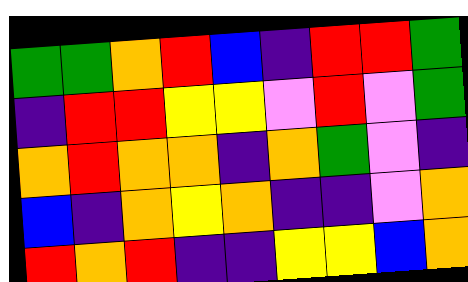[["green", "green", "orange", "red", "blue", "indigo", "red", "red", "green"], ["indigo", "red", "red", "yellow", "yellow", "violet", "red", "violet", "green"], ["orange", "red", "orange", "orange", "indigo", "orange", "green", "violet", "indigo"], ["blue", "indigo", "orange", "yellow", "orange", "indigo", "indigo", "violet", "orange"], ["red", "orange", "red", "indigo", "indigo", "yellow", "yellow", "blue", "orange"]]